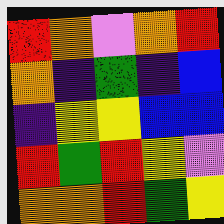[["red", "orange", "violet", "orange", "red"], ["orange", "indigo", "green", "indigo", "blue"], ["indigo", "yellow", "yellow", "blue", "blue"], ["red", "green", "red", "yellow", "violet"], ["orange", "orange", "red", "green", "yellow"]]